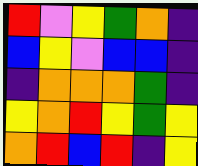[["red", "violet", "yellow", "green", "orange", "indigo"], ["blue", "yellow", "violet", "blue", "blue", "indigo"], ["indigo", "orange", "orange", "orange", "green", "indigo"], ["yellow", "orange", "red", "yellow", "green", "yellow"], ["orange", "red", "blue", "red", "indigo", "yellow"]]